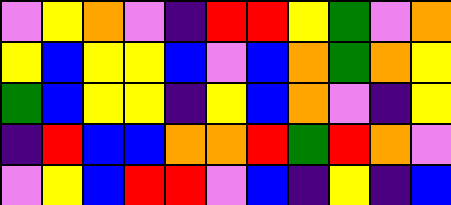[["violet", "yellow", "orange", "violet", "indigo", "red", "red", "yellow", "green", "violet", "orange"], ["yellow", "blue", "yellow", "yellow", "blue", "violet", "blue", "orange", "green", "orange", "yellow"], ["green", "blue", "yellow", "yellow", "indigo", "yellow", "blue", "orange", "violet", "indigo", "yellow"], ["indigo", "red", "blue", "blue", "orange", "orange", "red", "green", "red", "orange", "violet"], ["violet", "yellow", "blue", "red", "red", "violet", "blue", "indigo", "yellow", "indigo", "blue"]]